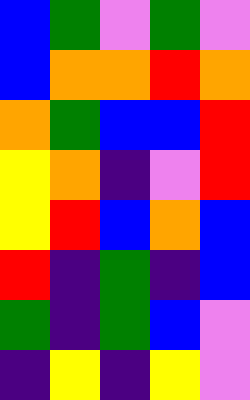[["blue", "green", "violet", "green", "violet"], ["blue", "orange", "orange", "red", "orange"], ["orange", "green", "blue", "blue", "red"], ["yellow", "orange", "indigo", "violet", "red"], ["yellow", "red", "blue", "orange", "blue"], ["red", "indigo", "green", "indigo", "blue"], ["green", "indigo", "green", "blue", "violet"], ["indigo", "yellow", "indigo", "yellow", "violet"]]